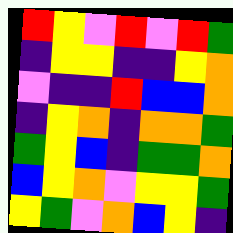[["red", "yellow", "violet", "red", "violet", "red", "green"], ["indigo", "yellow", "yellow", "indigo", "indigo", "yellow", "orange"], ["violet", "indigo", "indigo", "red", "blue", "blue", "orange"], ["indigo", "yellow", "orange", "indigo", "orange", "orange", "green"], ["green", "yellow", "blue", "indigo", "green", "green", "orange"], ["blue", "yellow", "orange", "violet", "yellow", "yellow", "green"], ["yellow", "green", "violet", "orange", "blue", "yellow", "indigo"]]